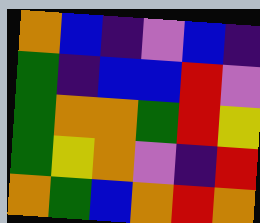[["orange", "blue", "indigo", "violet", "blue", "indigo"], ["green", "indigo", "blue", "blue", "red", "violet"], ["green", "orange", "orange", "green", "red", "yellow"], ["green", "yellow", "orange", "violet", "indigo", "red"], ["orange", "green", "blue", "orange", "red", "orange"]]